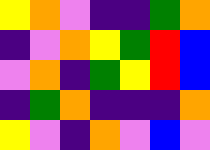[["yellow", "orange", "violet", "indigo", "indigo", "green", "orange"], ["indigo", "violet", "orange", "yellow", "green", "red", "blue"], ["violet", "orange", "indigo", "green", "yellow", "red", "blue"], ["indigo", "green", "orange", "indigo", "indigo", "indigo", "orange"], ["yellow", "violet", "indigo", "orange", "violet", "blue", "violet"]]